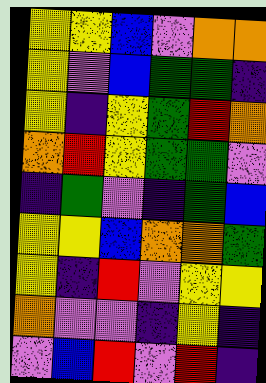[["yellow", "yellow", "blue", "violet", "orange", "orange"], ["yellow", "violet", "blue", "green", "green", "indigo"], ["yellow", "indigo", "yellow", "green", "red", "orange"], ["orange", "red", "yellow", "green", "green", "violet"], ["indigo", "green", "violet", "indigo", "green", "blue"], ["yellow", "yellow", "blue", "orange", "orange", "green"], ["yellow", "indigo", "red", "violet", "yellow", "yellow"], ["orange", "violet", "violet", "indigo", "yellow", "indigo"], ["violet", "blue", "red", "violet", "red", "indigo"]]